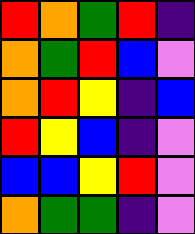[["red", "orange", "green", "red", "indigo"], ["orange", "green", "red", "blue", "violet"], ["orange", "red", "yellow", "indigo", "blue"], ["red", "yellow", "blue", "indigo", "violet"], ["blue", "blue", "yellow", "red", "violet"], ["orange", "green", "green", "indigo", "violet"]]